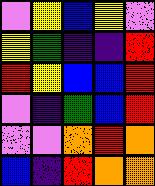[["violet", "yellow", "blue", "yellow", "violet"], ["yellow", "green", "indigo", "indigo", "red"], ["red", "yellow", "blue", "blue", "red"], ["violet", "indigo", "green", "blue", "red"], ["violet", "violet", "orange", "red", "orange"], ["blue", "indigo", "red", "orange", "orange"]]